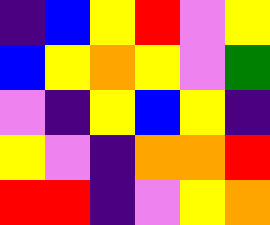[["indigo", "blue", "yellow", "red", "violet", "yellow"], ["blue", "yellow", "orange", "yellow", "violet", "green"], ["violet", "indigo", "yellow", "blue", "yellow", "indigo"], ["yellow", "violet", "indigo", "orange", "orange", "red"], ["red", "red", "indigo", "violet", "yellow", "orange"]]